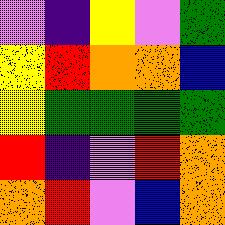[["violet", "indigo", "yellow", "violet", "green"], ["yellow", "red", "orange", "orange", "blue"], ["yellow", "green", "green", "green", "green"], ["red", "indigo", "violet", "red", "orange"], ["orange", "red", "violet", "blue", "orange"]]